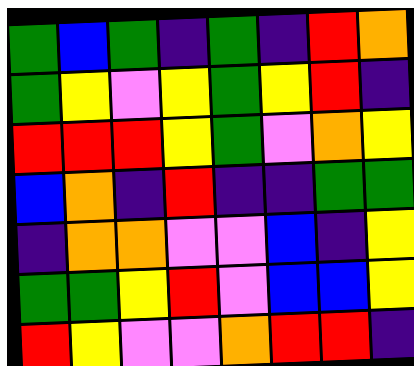[["green", "blue", "green", "indigo", "green", "indigo", "red", "orange"], ["green", "yellow", "violet", "yellow", "green", "yellow", "red", "indigo"], ["red", "red", "red", "yellow", "green", "violet", "orange", "yellow"], ["blue", "orange", "indigo", "red", "indigo", "indigo", "green", "green"], ["indigo", "orange", "orange", "violet", "violet", "blue", "indigo", "yellow"], ["green", "green", "yellow", "red", "violet", "blue", "blue", "yellow"], ["red", "yellow", "violet", "violet", "orange", "red", "red", "indigo"]]